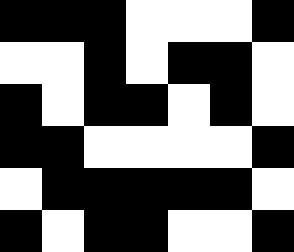[["black", "black", "black", "white", "white", "white", "black"], ["white", "white", "black", "white", "black", "black", "white"], ["black", "white", "black", "black", "white", "black", "white"], ["black", "black", "white", "white", "white", "white", "black"], ["white", "black", "black", "black", "black", "black", "white"], ["black", "white", "black", "black", "white", "white", "black"]]